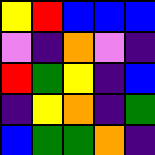[["yellow", "red", "blue", "blue", "blue"], ["violet", "indigo", "orange", "violet", "indigo"], ["red", "green", "yellow", "indigo", "blue"], ["indigo", "yellow", "orange", "indigo", "green"], ["blue", "green", "green", "orange", "indigo"]]